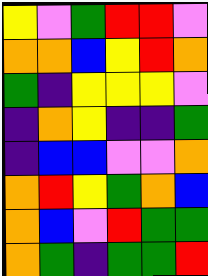[["yellow", "violet", "green", "red", "red", "violet"], ["orange", "orange", "blue", "yellow", "red", "orange"], ["green", "indigo", "yellow", "yellow", "yellow", "violet"], ["indigo", "orange", "yellow", "indigo", "indigo", "green"], ["indigo", "blue", "blue", "violet", "violet", "orange"], ["orange", "red", "yellow", "green", "orange", "blue"], ["orange", "blue", "violet", "red", "green", "green"], ["orange", "green", "indigo", "green", "green", "red"]]